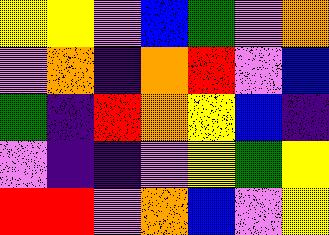[["yellow", "yellow", "violet", "blue", "green", "violet", "orange"], ["violet", "orange", "indigo", "orange", "red", "violet", "blue"], ["green", "indigo", "red", "orange", "yellow", "blue", "indigo"], ["violet", "indigo", "indigo", "violet", "yellow", "green", "yellow"], ["red", "red", "violet", "orange", "blue", "violet", "yellow"]]